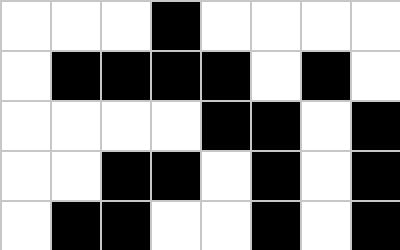[["white", "white", "white", "black", "white", "white", "white", "white"], ["white", "black", "black", "black", "black", "white", "black", "white"], ["white", "white", "white", "white", "black", "black", "white", "black"], ["white", "white", "black", "black", "white", "black", "white", "black"], ["white", "black", "black", "white", "white", "black", "white", "black"]]